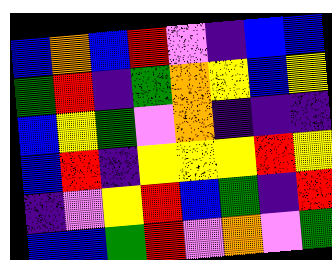[["blue", "orange", "blue", "red", "violet", "indigo", "blue", "blue"], ["green", "red", "indigo", "green", "orange", "yellow", "blue", "yellow"], ["blue", "yellow", "green", "violet", "orange", "indigo", "indigo", "indigo"], ["blue", "red", "indigo", "yellow", "yellow", "yellow", "red", "yellow"], ["indigo", "violet", "yellow", "red", "blue", "green", "indigo", "red"], ["blue", "blue", "green", "red", "violet", "orange", "violet", "green"]]